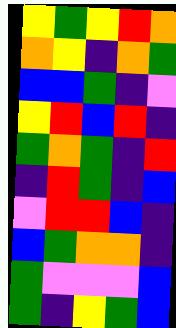[["yellow", "green", "yellow", "red", "orange"], ["orange", "yellow", "indigo", "orange", "green"], ["blue", "blue", "green", "indigo", "violet"], ["yellow", "red", "blue", "red", "indigo"], ["green", "orange", "green", "indigo", "red"], ["indigo", "red", "green", "indigo", "blue"], ["violet", "red", "red", "blue", "indigo"], ["blue", "green", "orange", "orange", "indigo"], ["green", "violet", "violet", "violet", "blue"], ["green", "indigo", "yellow", "green", "blue"]]